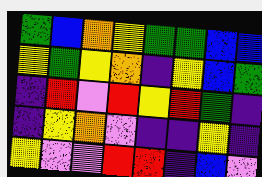[["green", "blue", "orange", "yellow", "green", "green", "blue", "blue"], ["yellow", "green", "yellow", "orange", "indigo", "yellow", "blue", "green"], ["indigo", "red", "violet", "red", "yellow", "red", "green", "indigo"], ["indigo", "yellow", "orange", "violet", "indigo", "indigo", "yellow", "indigo"], ["yellow", "violet", "violet", "red", "red", "indigo", "blue", "violet"]]